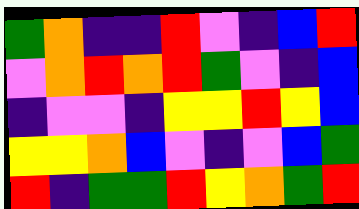[["green", "orange", "indigo", "indigo", "red", "violet", "indigo", "blue", "red"], ["violet", "orange", "red", "orange", "red", "green", "violet", "indigo", "blue"], ["indigo", "violet", "violet", "indigo", "yellow", "yellow", "red", "yellow", "blue"], ["yellow", "yellow", "orange", "blue", "violet", "indigo", "violet", "blue", "green"], ["red", "indigo", "green", "green", "red", "yellow", "orange", "green", "red"]]